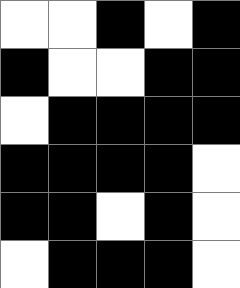[["white", "white", "black", "white", "black"], ["black", "white", "white", "black", "black"], ["white", "black", "black", "black", "black"], ["black", "black", "black", "black", "white"], ["black", "black", "white", "black", "white"], ["white", "black", "black", "black", "white"]]